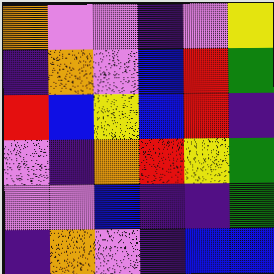[["orange", "violet", "violet", "indigo", "violet", "yellow"], ["indigo", "orange", "violet", "blue", "red", "green"], ["red", "blue", "yellow", "blue", "red", "indigo"], ["violet", "indigo", "orange", "red", "yellow", "green"], ["violet", "violet", "blue", "indigo", "indigo", "green"], ["indigo", "orange", "violet", "indigo", "blue", "blue"]]